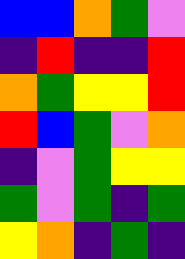[["blue", "blue", "orange", "green", "violet"], ["indigo", "red", "indigo", "indigo", "red"], ["orange", "green", "yellow", "yellow", "red"], ["red", "blue", "green", "violet", "orange"], ["indigo", "violet", "green", "yellow", "yellow"], ["green", "violet", "green", "indigo", "green"], ["yellow", "orange", "indigo", "green", "indigo"]]